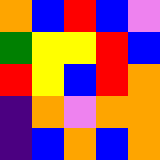[["orange", "blue", "red", "blue", "violet"], ["green", "yellow", "yellow", "red", "blue"], ["red", "yellow", "blue", "red", "orange"], ["indigo", "orange", "violet", "orange", "orange"], ["indigo", "blue", "orange", "blue", "orange"]]